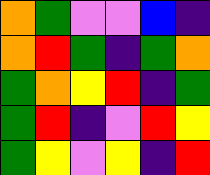[["orange", "green", "violet", "violet", "blue", "indigo"], ["orange", "red", "green", "indigo", "green", "orange"], ["green", "orange", "yellow", "red", "indigo", "green"], ["green", "red", "indigo", "violet", "red", "yellow"], ["green", "yellow", "violet", "yellow", "indigo", "red"]]